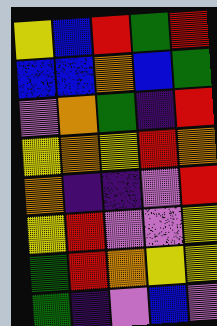[["yellow", "blue", "red", "green", "red"], ["blue", "blue", "orange", "blue", "green"], ["violet", "orange", "green", "indigo", "red"], ["yellow", "orange", "yellow", "red", "orange"], ["orange", "indigo", "indigo", "violet", "red"], ["yellow", "red", "violet", "violet", "yellow"], ["green", "red", "orange", "yellow", "yellow"], ["green", "indigo", "violet", "blue", "violet"]]